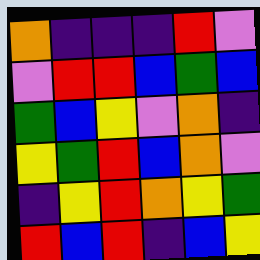[["orange", "indigo", "indigo", "indigo", "red", "violet"], ["violet", "red", "red", "blue", "green", "blue"], ["green", "blue", "yellow", "violet", "orange", "indigo"], ["yellow", "green", "red", "blue", "orange", "violet"], ["indigo", "yellow", "red", "orange", "yellow", "green"], ["red", "blue", "red", "indigo", "blue", "yellow"]]